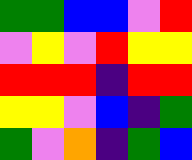[["green", "green", "blue", "blue", "violet", "red"], ["violet", "yellow", "violet", "red", "yellow", "yellow"], ["red", "red", "red", "indigo", "red", "red"], ["yellow", "yellow", "violet", "blue", "indigo", "green"], ["green", "violet", "orange", "indigo", "green", "blue"]]